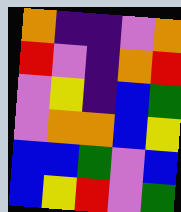[["orange", "indigo", "indigo", "violet", "orange"], ["red", "violet", "indigo", "orange", "red"], ["violet", "yellow", "indigo", "blue", "green"], ["violet", "orange", "orange", "blue", "yellow"], ["blue", "blue", "green", "violet", "blue"], ["blue", "yellow", "red", "violet", "green"]]